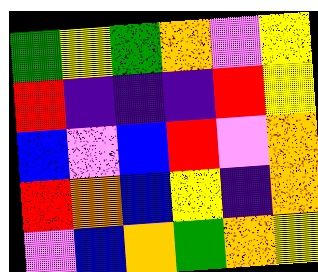[["green", "yellow", "green", "orange", "violet", "yellow"], ["red", "indigo", "indigo", "indigo", "red", "yellow"], ["blue", "violet", "blue", "red", "violet", "orange"], ["red", "orange", "blue", "yellow", "indigo", "orange"], ["violet", "blue", "orange", "green", "orange", "yellow"]]